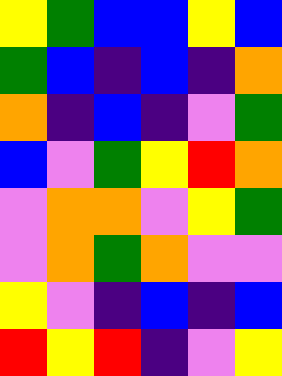[["yellow", "green", "blue", "blue", "yellow", "blue"], ["green", "blue", "indigo", "blue", "indigo", "orange"], ["orange", "indigo", "blue", "indigo", "violet", "green"], ["blue", "violet", "green", "yellow", "red", "orange"], ["violet", "orange", "orange", "violet", "yellow", "green"], ["violet", "orange", "green", "orange", "violet", "violet"], ["yellow", "violet", "indigo", "blue", "indigo", "blue"], ["red", "yellow", "red", "indigo", "violet", "yellow"]]